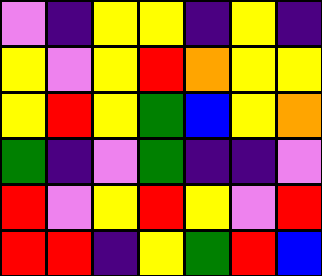[["violet", "indigo", "yellow", "yellow", "indigo", "yellow", "indigo"], ["yellow", "violet", "yellow", "red", "orange", "yellow", "yellow"], ["yellow", "red", "yellow", "green", "blue", "yellow", "orange"], ["green", "indigo", "violet", "green", "indigo", "indigo", "violet"], ["red", "violet", "yellow", "red", "yellow", "violet", "red"], ["red", "red", "indigo", "yellow", "green", "red", "blue"]]